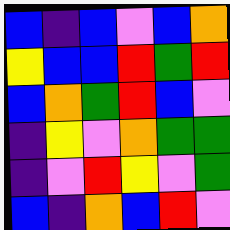[["blue", "indigo", "blue", "violet", "blue", "orange"], ["yellow", "blue", "blue", "red", "green", "red"], ["blue", "orange", "green", "red", "blue", "violet"], ["indigo", "yellow", "violet", "orange", "green", "green"], ["indigo", "violet", "red", "yellow", "violet", "green"], ["blue", "indigo", "orange", "blue", "red", "violet"]]